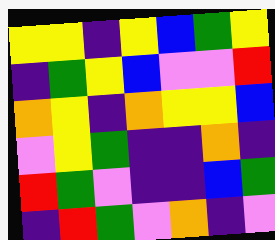[["yellow", "yellow", "indigo", "yellow", "blue", "green", "yellow"], ["indigo", "green", "yellow", "blue", "violet", "violet", "red"], ["orange", "yellow", "indigo", "orange", "yellow", "yellow", "blue"], ["violet", "yellow", "green", "indigo", "indigo", "orange", "indigo"], ["red", "green", "violet", "indigo", "indigo", "blue", "green"], ["indigo", "red", "green", "violet", "orange", "indigo", "violet"]]